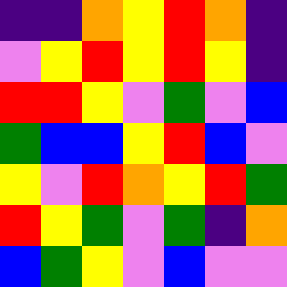[["indigo", "indigo", "orange", "yellow", "red", "orange", "indigo"], ["violet", "yellow", "red", "yellow", "red", "yellow", "indigo"], ["red", "red", "yellow", "violet", "green", "violet", "blue"], ["green", "blue", "blue", "yellow", "red", "blue", "violet"], ["yellow", "violet", "red", "orange", "yellow", "red", "green"], ["red", "yellow", "green", "violet", "green", "indigo", "orange"], ["blue", "green", "yellow", "violet", "blue", "violet", "violet"]]